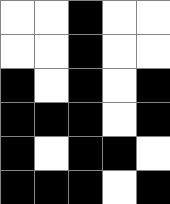[["white", "white", "black", "white", "white"], ["white", "white", "black", "white", "white"], ["black", "white", "black", "white", "black"], ["black", "black", "black", "white", "black"], ["black", "white", "black", "black", "white"], ["black", "black", "black", "white", "black"]]